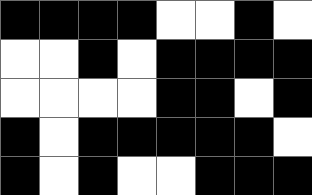[["black", "black", "black", "black", "white", "white", "black", "white"], ["white", "white", "black", "white", "black", "black", "black", "black"], ["white", "white", "white", "white", "black", "black", "white", "black"], ["black", "white", "black", "black", "black", "black", "black", "white"], ["black", "white", "black", "white", "white", "black", "black", "black"]]